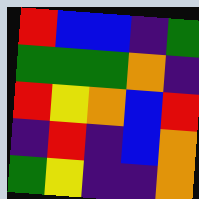[["red", "blue", "blue", "indigo", "green"], ["green", "green", "green", "orange", "indigo"], ["red", "yellow", "orange", "blue", "red"], ["indigo", "red", "indigo", "blue", "orange"], ["green", "yellow", "indigo", "indigo", "orange"]]